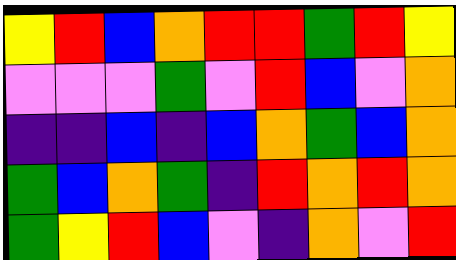[["yellow", "red", "blue", "orange", "red", "red", "green", "red", "yellow"], ["violet", "violet", "violet", "green", "violet", "red", "blue", "violet", "orange"], ["indigo", "indigo", "blue", "indigo", "blue", "orange", "green", "blue", "orange"], ["green", "blue", "orange", "green", "indigo", "red", "orange", "red", "orange"], ["green", "yellow", "red", "blue", "violet", "indigo", "orange", "violet", "red"]]